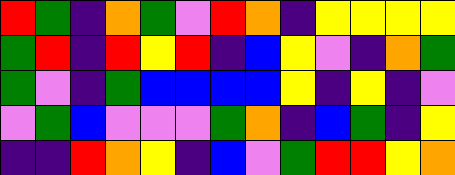[["red", "green", "indigo", "orange", "green", "violet", "red", "orange", "indigo", "yellow", "yellow", "yellow", "yellow"], ["green", "red", "indigo", "red", "yellow", "red", "indigo", "blue", "yellow", "violet", "indigo", "orange", "green"], ["green", "violet", "indigo", "green", "blue", "blue", "blue", "blue", "yellow", "indigo", "yellow", "indigo", "violet"], ["violet", "green", "blue", "violet", "violet", "violet", "green", "orange", "indigo", "blue", "green", "indigo", "yellow"], ["indigo", "indigo", "red", "orange", "yellow", "indigo", "blue", "violet", "green", "red", "red", "yellow", "orange"]]